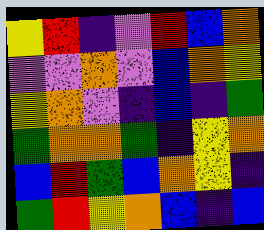[["yellow", "red", "indigo", "violet", "red", "blue", "orange"], ["violet", "violet", "orange", "violet", "blue", "orange", "yellow"], ["yellow", "orange", "violet", "indigo", "blue", "indigo", "green"], ["green", "orange", "orange", "green", "indigo", "yellow", "orange"], ["blue", "red", "green", "blue", "orange", "yellow", "indigo"], ["green", "red", "yellow", "orange", "blue", "indigo", "blue"]]